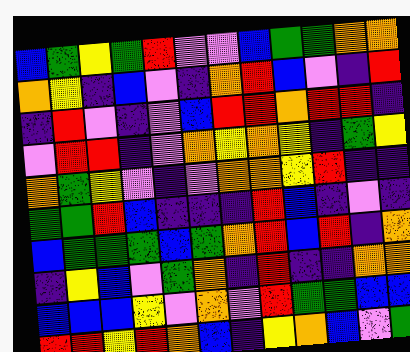[["blue", "green", "yellow", "green", "red", "violet", "violet", "blue", "green", "green", "orange", "orange"], ["orange", "yellow", "indigo", "blue", "violet", "indigo", "orange", "red", "blue", "violet", "indigo", "red"], ["indigo", "red", "violet", "indigo", "violet", "blue", "red", "red", "orange", "red", "red", "indigo"], ["violet", "red", "red", "indigo", "violet", "orange", "yellow", "orange", "yellow", "indigo", "green", "yellow"], ["orange", "green", "yellow", "violet", "indigo", "violet", "orange", "orange", "yellow", "red", "indigo", "indigo"], ["green", "green", "red", "blue", "indigo", "indigo", "indigo", "red", "blue", "indigo", "violet", "indigo"], ["blue", "green", "green", "green", "blue", "green", "orange", "red", "blue", "red", "indigo", "orange"], ["indigo", "yellow", "blue", "violet", "green", "orange", "indigo", "red", "indigo", "indigo", "orange", "orange"], ["blue", "blue", "blue", "yellow", "violet", "orange", "violet", "red", "green", "green", "blue", "blue"], ["red", "red", "yellow", "red", "orange", "blue", "indigo", "yellow", "orange", "blue", "violet", "green"]]